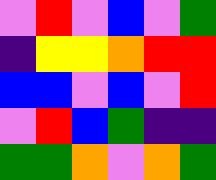[["violet", "red", "violet", "blue", "violet", "green"], ["indigo", "yellow", "yellow", "orange", "red", "red"], ["blue", "blue", "violet", "blue", "violet", "red"], ["violet", "red", "blue", "green", "indigo", "indigo"], ["green", "green", "orange", "violet", "orange", "green"]]